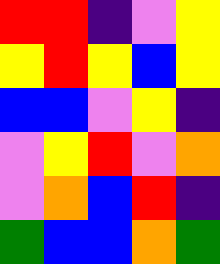[["red", "red", "indigo", "violet", "yellow"], ["yellow", "red", "yellow", "blue", "yellow"], ["blue", "blue", "violet", "yellow", "indigo"], ["violet", "yellow", "red", "violet", "orange"], ["violet", "orange", "blue", "red", "indigo"], ["green", "blue", "blue", "orange", "green"]]